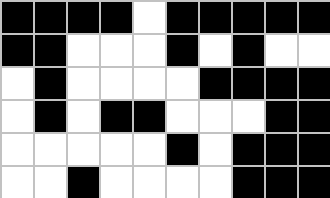[["black", "black", "black", "black", "white", "black", "black", "black", "black", "black"], ["black", "black", "white", "white", "white", "black", "white", "black", "white", "white"], ["white", "black", "white", "white", "white", "white", "black", "black", "black", "black"], ["white", "black", "white", "black", "black", "white", "white", "white", "black", "black"], ["white", "white", "white", "white", "white", "black", "white", "black", "black", "black"], ["white", "white", "black", "white", "white", "white", "white", "black", "black", "black"]]